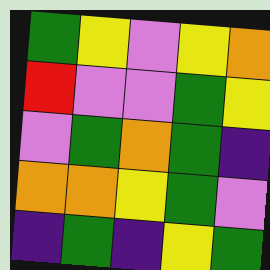[["green", "yellow", "violet", "yellow", "orange"], ["red", "violet", "violet", "green", "yellow"], ["violet", "green", "orange", "green", "indigo"], ["orange", "orange", "yellow", "green", "violet"], ["indigo", "green", "indigo", "yellow", "green"]]